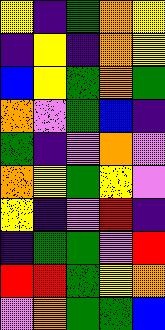[["yellow", "indigo", "green", "orange", "yellow"], ["indigo", "yellow", "indigo", "orange", "yellow"], ["blue", "yellow", "green", "orange", "green"], ["orange", "violet", "green", "blue", "indigo"], ["green", "indigo", "violet", "orange", "violet"], ["orange", "yellow", "green", "yellow", "violet"], ["yellow", "indigo", "violet", "red", "indigo"], ["indigo", "green", "green", "violet", "red"], ["red", "red", "green", "yellow", "orange"], ["violet", "orange", "green", "green", "blue"]]